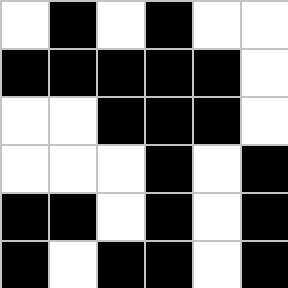[["white", "black", "white", "black", "white", "white"], ["black", "black", "black", "black", "black", "white"], ["white", "white", "black", "black", "black", "white"], ["white", "white", "white", "black", "white", "black"], ["black", "black", "white", "black", "white", "black"], ["black", "white", "black", "black", "white", "black"]]